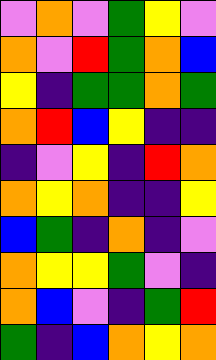[["violet", "orange", "violet", "green", "yellow", "violet"], ["orange", "violet", "red", "green", "orange", "blue"], ["yellow", "indigo", "green", "green", "orange", "green"], ["orange", "red", "blue", "yellow", "indigo", "indigo"], ["indigo", "violet", "yellow", "indigo", "red", "orange"], ["orange", "yellow", "orange", "indigo", "indigo", "yellow"], ["blue", "green", "indigo", "orange", "indigo", "violet"], ["orange", "yellow", "yellow", "green", "violet", "indigo"], ["orange", "blue", "violet", "indigo", "green", "red"], ["green", "indigo", "blue", "orange", "yellow", "orange"]]